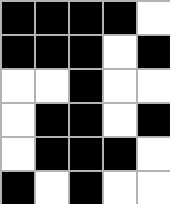[["black", "black", "black", "black", "white"], ["black", "black", "black", "white", "black"], ["white", "white", "black", "white", "white"], ["white", "black", "black", "white", "black"], ["white", "black", "black", "black", "white"], ["black", "white", "black", "white", "white"]]